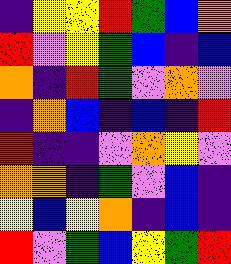[["indigo", "yellow", "yellow", "red", "green", "blue", "orange"], ["red", "violet", "yellow", "green", "blue", "indigo", "blue"], ["orange", "indigo", "red", "green", "violet", "orange", "violet"], ["indigo", "orange", "blue", "indigo", "blue", "indigo", "red"], ["red", "indigo", "indigo", "violet", "orange", "yellow", "violet"], ["orange", "orange", "indigo", "green", "violet", "blue", "indigo"], ["yellow", "blue", "yellow", "orange", "indigo", "blue", "indigo"], ["red", "violet", "green", "blue", "yellow", "green", "red"]]